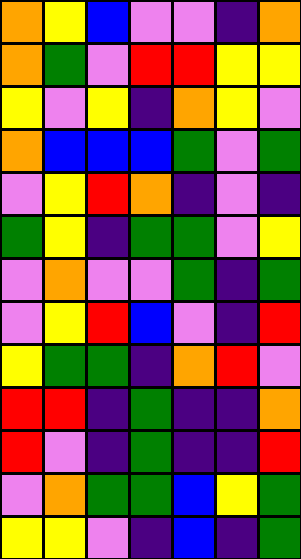[["orange", "yellow", "blue", "violet", "violet", "indigo", "orange"], ["orange", "green", "violet", "red", "red", "yellow", "yellow"], ["yellow", "violet", "yellow", "indigo", "orange", "yellow", "violet"], ["orange", "blue", "blue", "blue", "green", "violet", "green"], ["violet", "yellow", "red", "orange", "indigo", "violet", "indigo"], ["green", "yellow", "indigo", "green", "green", "violet", "yellow"], ["violet", "orange", "violet", "violet", "green", "indigo", "green"], ["violet", "yellow", "red", "blue", "violet", "indigo", "red"], ["yellow", "green", "green", "indigo", "orange", "red", "violet"], ["red", "red", "indigo", "green", "indigo", "indigo", "orange"], ["red", "violet", "indigo", "green", "indigo", "indigo", "red"], ["violet", "orange", "green", "green", "blue", "yellow", "green"], ["yellow", "yellow", "violet", "indigo", "blue", "indigo", "green"]]